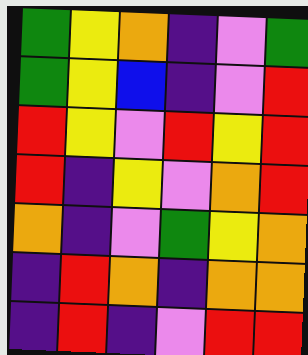[["green", "yellow", "orange", "indigo", "violet", "green"], ["green", "yellow", "blue", "indigo", "violet", "red"], ["red", "yellow", "violet", "red", "yellow", "red"], ["red", "indigo", "yellow", "violet", "orange", "red"], ["orange", "indigo", "violet", "green", "yellow", "orange"], ["indigo", "red", "orange", "indigo", "orange", "orange"], ["indigo", "red", "indigo", "violet", "red", "red"]]